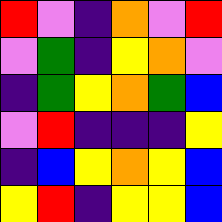[["red", "violet", "indigo", "orange", "violet", "red"], ["violet", "green", "indigo", "yellow", "orange", "violet"], ["indigo", "green", "yellow", "orange", "green", "blue"], ["violet", "red", "indigo", "indigo", "indigo", "yellow"], ["indigo", "blue", "yellow", "orange", "yellow", "blue"], ["yellow", "red", "indigo", "yellow", "yellow", "blue"]]